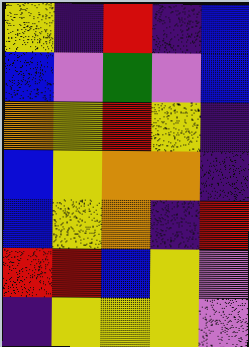[["yellow", "indigo", "red", "indigo", "blue"], ["blue", "violet", "green", "violet", "blue"], ["orange", "yellow", "red", "yellow", "indigo"], ["blue", "yellow", "orange", "orange", "indigo"], ["blue", "yellow", "orange", "indigo", "red"], ["red", "red", "blue", "yellow", "violet"], ["indigo", "yellow", "yellow", "yellow", "violet"]]